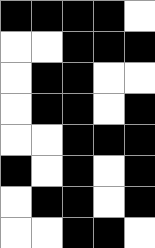[["black", "black", "black", "black", "white"], ["white", "white", "black", "black", "black"], ["white", "black", "black", "white", "white"], ["white", "black", "black", "white", "black"], ["white", "white", "black", "black", "black"], ["black", "white", "black", "white", "black"], ["white", "black", "black", "white", "black"], ["white", "white", "black", "black", "white"]]